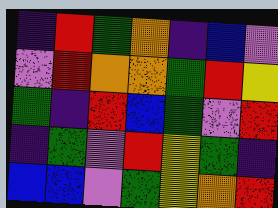[["indigo", "red", "green", "orange", "indigo", "blue", "violet"], ["violet", "red", "orange", "orange", "green", "red", "yellow"], ["green", "indigo", "red", "blue", "green", "violet", "red"], ["indigo", "green", "violet", "red", "yellow", "green", "indigo"], ["blue", "blue", "violet", "green", "yellow", "orange", "red"]]